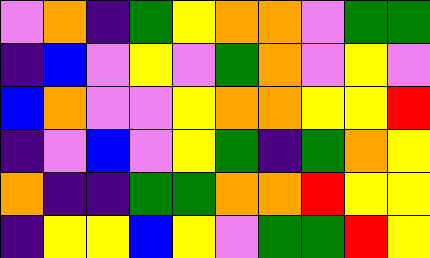[["violet", "orange", "indigo", "green", "yellow", "orange", "orange", "violet", "green", "green"], ["indigo", "blue", "violet", "yellow", "violet", "green", "orange", "violet", "yellow", "violet"], ["blue", "orange", "violet", "violet", "yellow", "orange", "orange", "yellow", "yellow", "red"], ["indigo", "violet", "blue", "violet", "yellow", "green", "indigo", "green", "orange", "yellow"], ["orange", "indigo", "indigo", "green", "green", "orange", "orange", "red", "yellow", "yellow"], ["indigo", "yellow", "yellow", "blue", "yellow", "violet", "green", "green", "red", "yellow"]]